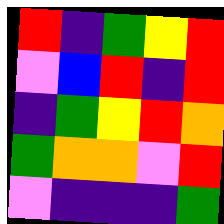[["red", "indigo", "green", "yellow", "red"], ["violet", "blue", "red", "indigo", "red"], ["indigo", "green", "yellow", "red", "orange"], ["green", "orange", "orange", "violet", "red"], ["violet", "indigo", "indigo", "indigo", "green"]]